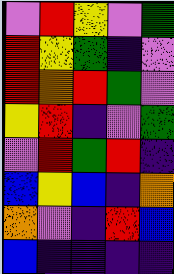[["violet", "red", "yellow", "violet", "green"], ["red", "yellow", "green", "indigo", "violet"], ["red", "orange", "red", "green", "violet"], ["yellow", "red", "indigo", "violet", "green"], ["violet", "red", "green", "red", "indigo"], ["blue", "yellow", "blue", "indigo", "orange"], ["orange", "violet", "indigo", "red", "blue"], ["blue", "indigo", "indigo", "indigo", "indigo"]]